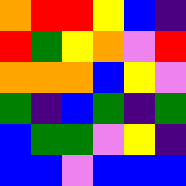[["orange", "red", "red", "yellow", "blue", "indigo"], ["red", "green", "yellow", "orange", "violet", "red"], ["orange", "orange", "orange", "blue", "yellow", "violet"], ["green", "indigo", "blue", "green", "indigo", "green"], ["blue", "green", "green", "violet", "yellow", "indigo"], ["blue", "blue", "violet", "blue", "blue", "blue"]]